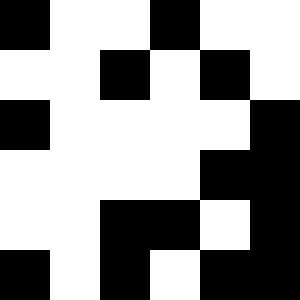[["black", "white", "white", "black", "white", "white"], ["white", "white", "black", "white", "black", "white"], ["black", "white", "white", "white", "white", "black"], ["white", "white", "white", "white", "black", "black"], ["white", "white", "black", "black", "white", "black"], ["black", "white", "black", "white", "black", "black"]]